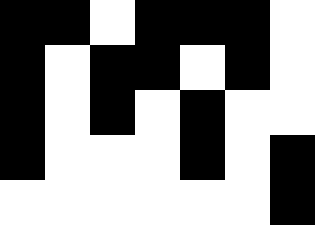[["black", "black", "white", "black", "black", "black", "white"], ["black", "white", "black", "black", "white", "black", "white"], ["black", "white", "black", "white", "black", "white", "white"], ["black", "white", "white", "white", "black", "white", "black"], ["white", "white", "white", "white", "white", "white", "black"]]